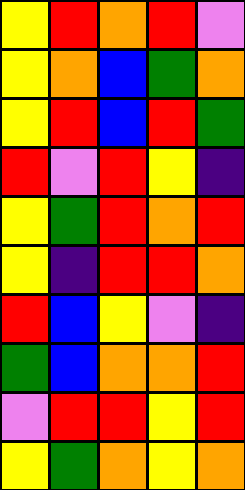[["yellow", "red", "orange", "red", "violet"], ["yellow", "orange", "blue", "green", "orange"], ["yellow", "red", "blue", "red", "green"], ["red", "violet", "red", "yellow", "indigo"], ["yellow", "green", "red", "orange", "red"], ["yellow", "indigo", "red", "red", "orange"], ["red", "blue", "yellow", "violet", "indigo"], ["green", "blue", "orange", "orange", "red"], ["violet", "red", "red", "yellow", "red"], ["yellow", "green", "orange", "yellow", "orange"]]